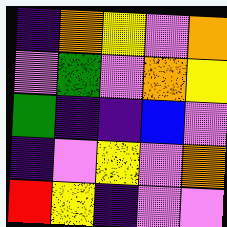[["indigo", "orange", "yellow", "violet", "orange"], ["violet", "green", "violet", "orange", "yellow"], ["green", "indigo", "indigo", "blue", "violet"], ["indigo", "violet", "yellow", "violet", "orange"], ["red", "yellow", "indigo", "violet", "violet"]]